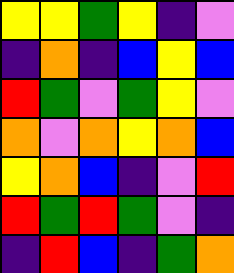[["yellow", "yellow", "green", "yellow", "indigo", "violet"], ["indigo", "orange", "indigo", "blue", "yellow", "blue"], ["red", "green", "violet", "green", "yellow", "violet"], ["orange", "violet", "orange", "yellow", "orange", "blue"], ["yellow", "orange", "blue", "indigo", "violet", "red"], ["red", "green", "red", "green", "violet", "indigo"], ["indigo", "red", "blue", "indigo", "green", "orange"]]